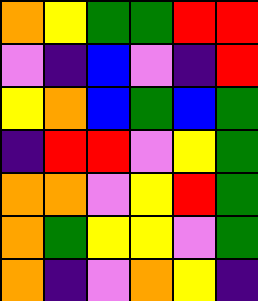[["orange", "yellow", "green", "green", "red", "red"], ["violet", "indigo", "blue", "violet", "indigo", "red"], ["yellow", "orange", "blue", "green", "blue", "green"], ["indigo", "red", "red", "violet", "yellow", "green"], ["orange", "orange", "violet", "yellow", "red", "green"], ["orange", "green", "yellow", "yellow", "violet", "green"], ["orange", "indigo", "violet", "orange", "yellow", "indigo"]]